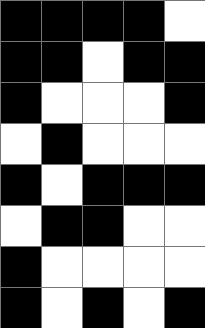[["black", "black", "black", "black", "white"], ["black", "black", "white", "black", "black"], ["black", "white", "white", "white", "black"], ["white", "black", "white", "white", "white"], ["black", "white", "black", "black", "black"], ["white", "black", "black", "white", "white"], ["black", "white", "white", "white", "white"], ["black", "white", "black", "white", "black"]]